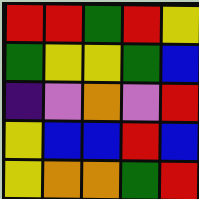[["red", "red", "green", "red", "yellow"], ["green", "yellow", "yellow", "green", "blue"], ["indigo", "violet", "orange", "violet", "red"], ["yellow", "blue", "blue", "red", "blue"], ["yellow", "orange", "orange", "green", "red"]]